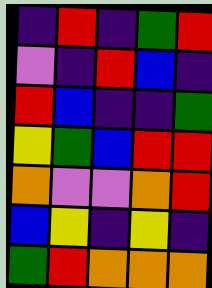[["indigo", "red", "indigo", "green", "red"], ["violet", "indigo", "red", "blue", "indigo"], ["red", "blue", "indigo", "indigo", "green"], ["yellow", "green", "blue", "red", "red"], ["orange", "violet", "violet", "orange", "red"], ["blue", "yellow", "indigo", "yellow", "indigo"], ["green", "red", "orange", "orange", "orange"]]